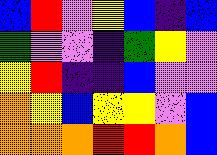[["blue", "red", "violet", "yellow", "blue", "indigo", "blue"], ["green", "violet", "violet", "indigo", "green", "yellow", "violet"], ["yellow", "red", "indigo", "indigo", "blue", "violet", "violet"], ["orange", "yellow", "blue", "yellow", "yellow", "violet", "blue"], ["orange", "orange", "orange", "red", "red", "orange", "blue"]]